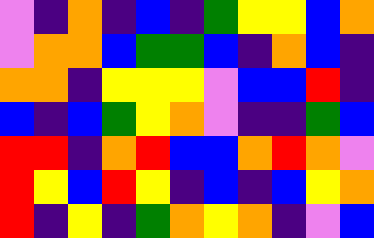[["violet", "indigo", "orange", "indigo", "blue", "indigo", "green", "yellow", "yellow", "blue", "orange"], ["violet", "orange", "orange", "blue", "green", "green", "blue", "indigo", "orange", "blue", "indigo"], ["orange", "orange", "indigo", "yellow", "yellow", "yellow", "violet", "blue", "blue", "red", "indigo"], ["blue", "indigo", "blue", "green", "yellow", "orange", "violet", "indigo", "indigo", "green", "blue"], ["red", "red", "indigo", "orange", "red", "blue", "blue", "orange", "red", "orange", "violet"], ["red", "yellow", "blue", "red", "yellow", "indigo", "blue", "indigo", "blue", "yellow", "orange"], ["red", "indigo", "yellow", "indigo", "green", "orange", "yellow", "orange", "indigo", "violet", "blue"]]